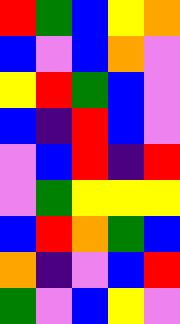[["red", "green", "blue", "yellow", "orange"], ["blue", "violet", "blue", "orange", "violet"], ["yellow", "red", "green", "blue", "violet"], ["blue", "indigo", "red", "blue", "violet"], ["violet", "blue", "red", "indigo", "red"], ["violet", "green", "yellow", "yellow", "yellow"], ["blue", "red", "orange", "green", "blue"], ["orange", "indigo", "violet", "blue", "red"], ["green", "violet", "blue", "yellow", "violet"]]